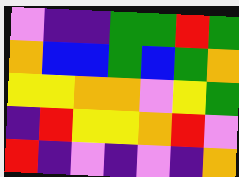[["violet", "indigo", "indigo", "green", "green", "red", "green"], ["orange", "blue", "blue", "green", "blue", "green", "orange"], ["yellow", "yellow", "orange", "orange", "violet", "yellow", "green"], ["indigo", "red", "yellow", "yellow", "orange", "red", "violet"], ["red", "indigo", "violet", "indigo", "violet", "indigo", "orange"]]